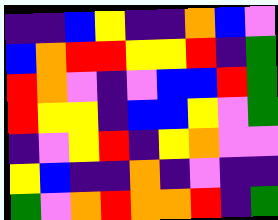[["indigo", "indigo", "blue", "yellow", "indigo", "indigo", "orange", "blue", "violet"], ["blue", "orange", "red", "red", "yellow", "yellow", "red", "indigo", "green"], ["red", "orange", "violet", "indigo", "violet", "blue", "blue", "red", "green"], ["red", "yellow", "yellow", "indigo", "blue", "blue", "yellow", "violet", "green"], ["indigo", "violet", "yellow", "red", "indigo", "yellow", "orange", "violet", "violet"], ["yellow", "blue", "indigo", "indigo", "orange", "indigo", "violet", "indigo", "indigo"], ["green", "violet", "orange", "red", "orange", "orange", "red", "indigo", "green"]]